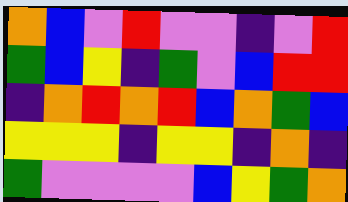[["orange", "blue", "violet", "red", "violet", "violet", "indigo", "violet", "red"], ["green", "blue", "yellow", "indigo", "green", "violet", "blue", "red", "red"], ["indigo", "orange", "red", "orange", "red", "blue", "orange", "green", "blue"], ["yellow", "yellow", "yellow", "indigo", "yellow", "yellow", "indigo", "orange", "indigo"], ["green", "violet", "violet", "violet", "violet", "blue", "yellow", "green", "orange"]]